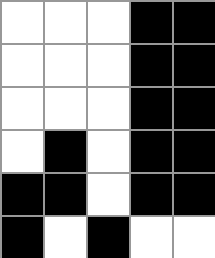[["white", "white", "white", "black", "black"], ["white", "white", "white", "black", "black"], ["white", "white", "white", "black", "black"], ["white", "black", "white", "black", "black"], ["black", "black", "white", "black", "black"], ["black", "white", "black", "white", "white"]]